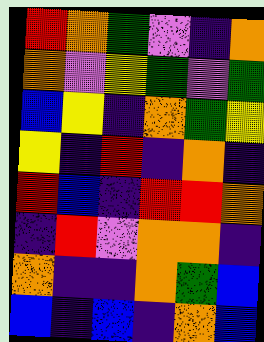[["red", "orange", "green", "violet", "indigo", "orange"], ["orange", "violet", "yellow", "green", "violet", "green"], ["blue", "yellow", "indigo", "orange", "green", "yellow"], ["yellow", "indigo", "red", "indigo", "orange", "indigo"], ["red", "blue", "indigo", "red", "red", "orange"], ["indigo", "red", "violet", "orange", "orange", "indigo"], ["orange", "indigo", "indigo", "orange", "green", "blue"], ["blue", "indigo", "blue", "indigo", "orange", "blue"]]